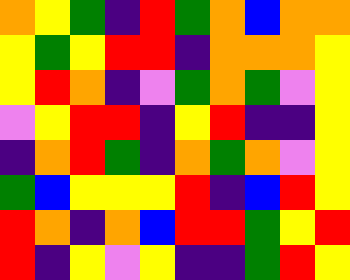[["orange", "yellow", "green", "indigo", "red", "green", "orange", "blue", "orange", "orange"], ["yellow", "green", "yellow", "red", "red", "indigo", "orange", "orange", "orange", "yellow"], ["yellow", "red", "orange", "indigo", "violet", "green", "orange", "green", "violet", "yellow"], ["violet", "yellow", "red", "red", "indigo", "yellow", "red", "indigo", "indigo", "yellow"], ["indigo", "orange", "red", "green", "indigo", "orange", "green", "orange", "violet", "yellow"], ["green", "blue", "yellow", "yellow", "yellow", "red", "indigo", "blue", "red", "yellow"], ["red", "orange", "indigo", "orange", "blue", "red", "red", "green", "yellow", "red"], ["red", "indigo", "yellow", "violet", "yellow", "indigo", "indigo", "green", "red", "yellow"]]